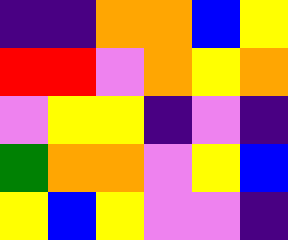[["indigo", "indigo", "orange", "orange", "blue", "yellow"], ["red", "red", "violet", "orange", "yellow", "orange"], ["violet", "yellow", "yellow", "indigo", "violet", "indigo"], ["green", "orange", "orange", "violet", "yellow", "blue"], ["yellow", "blue", "yellow", "violet", "violet", "indigo"]]